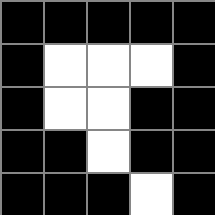[["black", "black", "black", "black", "black"], ["black", "white", "white", "white", "black"], ["black", "white", "white", "black", "black"], ["black", "black", "white", "black", "black"], ["black", "black", "black", "white", "black"]]